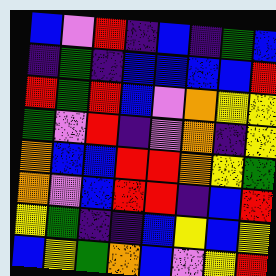[["blue", "violet", "red", "indigo", "blue", "indigo", "green", "blue"], ["indigo", "green", "indigo", "blue", "blue", "blue", "blue", "red"], ["red", "green", "red", "blue", "violet", "orange", "yellow", "yellow"], ["green", "violet", "red", "indigo", "violet", "orange", "indigo", "yellow"], ["orange", "blue", "blue", "red", "red", "orange", "yellow", "green"], ["orange", "violet", "blue", "red", "red", "indigo", "blue", "red"], ["yellow", "green", "indigo", "indigo", "blue", "yellow", "blue", "yellow"], ["blue", "yellow", "green", "orange", "blue", "violet", "yellow", "red"]]